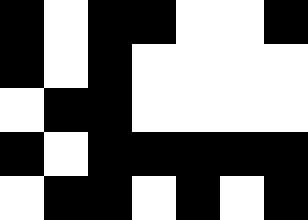[["black", "white", "black", "black", "white", "white", "black"], ["black", "white", "black", "white", "white", "white", "white"], ["white", "black", "black", "white", "white", "white", "white"], ["black", "white", "black", "black", "black", "black", "black"], ["white", "black", "black", "white", "black", "white", "black"]]